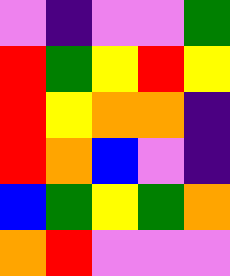[["violet", "indigo", "violet", "violet", "green"], ["red", "green", "yellow", "red", "yellow"], ["red", "yellow", "orange", "orange", "indigo"], ["red", "orange", "blue", "violet", "indigo"], ["blue", "green", "yellow", "green", "orange"], ["orange", "red", "violet", "violet", "violet"]]